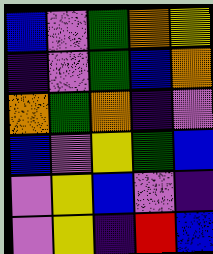[["blue", "violet", "green", "orange", "yellow"], ["indigo", "violet", "green", "blue", "orange"], ["orange", "green", "orange", "indigo", "violet"], ["blue", "violet", "yellow", "green", "blue"], ["violet", "yellow", "blue", "violet", "indigo"], ["violet", "yellow", "indigo", "red", "blue"]]